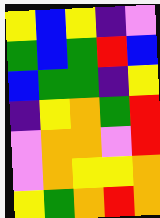[["yellow", "blue", "yellow", "indigo", "violet"], ["green", "blue", "green", "red", "blue"], ["blue", "green", "green", "indigo", "yellow"], ["indigo", "yellow", "orange", "green", "red"], ["violet", "orange", "orange", "violet", "red"], ["violet", "orange", "yellow", "yellow", "orange"], ["yellow", "green", "orange", "red", "orange"]]